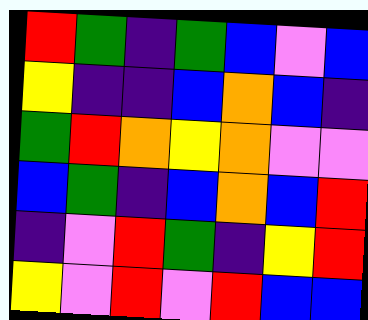[["red", "green", "indigo", "green", "blue", "violet", "blue"], ["yellow", "indigo", "indigo", "blue", "orange", "blue", "indigo"], ["green", "red", "orange", "yellow", "orange", "violet", "violet"], ["blue", "green", "indigo", "blue", "orange", "blue", "red"], ["indigo", "violet", "red", "green", "indigo", "yellow", "red"], ["yellow", "violet", "red", "violet", "red", "blue", "blue"]]